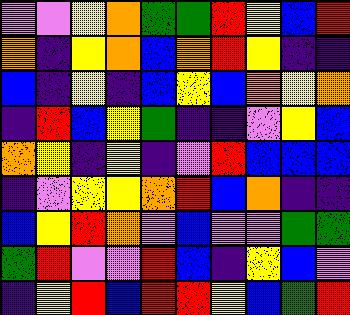[["violet", "violet", "yellow", "orange", "green", "green", "red", "yellow", "blue", "red"], ["orange", "indigo", "yellow", "orange", "blue", "orange", "red", "yellow", "indigo", "indigo"], ["blue", "indigo", "yellow", "indigo", "blue", "yellow", "blue", "orange", "yellow", "orange"], ["indigo", "red", "blue", "yellow", "green", "indigo", "indigo", "violet", "yellow", "blue"], ["orange", "yellow", "indigo", "yellow", "indigo", "violet", "red", "blue", "blue", "blue"], ["indigo", "violet", "yellow", "yellow", "orange", "red", "blue", "orange", "indigo", "indigo"], ["blue", "yellow", "red", "orange", "violet", "blue", "violet", "violet", "green", "green"], ["green", "red", "violet", "violet", "red", "blue", "indigo", "yellow", "blue", "violet"], ["indigo", "yellow", "red", "blue", "red", "red", "yellow", "blue", "green", "red"]]